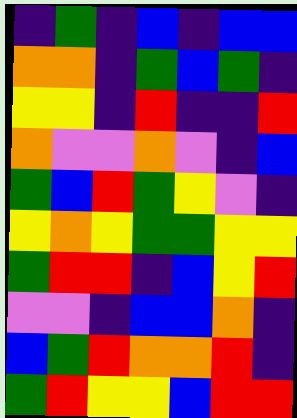[["indigo", "green", "indigo", "blue", "indigo", "blue", "blue"], ["orange", "orange", "indigo", "green", "blue", "green", "indigo"], ["yellow", "yellow", "indigo", "red", "indigo", "indigo", "red"], ["orange", "violet", "violet", "orange", "violet", "indigo", "blue"], ["green", "blue", "red", "green", "yellow", "violet", "indigo"], ["yellow", "orange", "yellow", "green", "green", "yellow", "yellow"], ["green", "red", "red", "indigo", "blue", "yellow", "red"], ["violet", "violet", "indigo", "blue", "blue", "orange", "indigo"], ["blue", "green", "red", "orange", "orange", "red", "indigo"], ["green", "red", "yellow", "yellow", "blue", "red", "red"]]